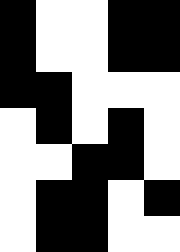[["black", "white", "white", "black", "black"], ["black", "white", "white", "black", "black"], ["black", "black", "white", "white", "white"], ["white", "black", "white", "black", "white"], ["white", "white", "black", "black", "white"], ["white", "black", "black", "white", "black"], ["white", "black", "black", "white", "white"]]